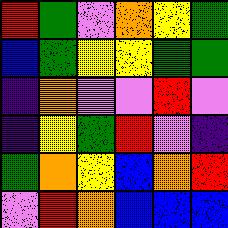[["red", "green", "violet", "orange", "yellow", "green"], ["blue", "green", "yellow", "yellow", "green", "green"], ["indigo", "orange", "violet", "violet", "red", "violet"], ["indigo", "yellow", "green", "red", "violet", "indigo"], ["green", "orange", "yellow", "blue", "orange", "red"], ["violet", "red", "orange", "blue", "blue", "blue"]]